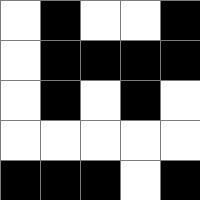[["white", "black", "white", "white", "black"], ["white", "black", "black", "black", "black"], ["white", "black", "white", "black", "white"], ["white", "white", "white", "white", "white"], ["black", "black", "black", "white", "black"]]